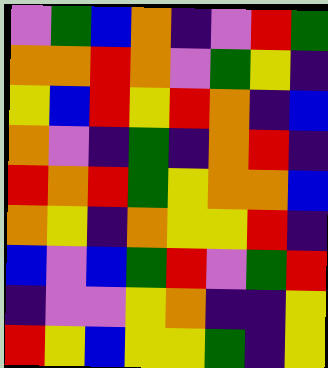[["violet", "green", "blue", "orange", "indigo", "violet", "red", "green"], ["orange", "orange", "red", "orange", "violet", "green", "yellow", "indigo"], ["yellow", "blue", "red", "yellow", "red", "orange", "indigo", "blue"], ["orange", "violet", "indigo", "green", "indigo", "orange", "red", "indigo"], ["red", "orange", "red", "green", "yellow", "orange", "orange", "blue"], ["orange", "yellow", "indigo", "orange", "yellow", "yellow", "red", "indigo"], ["blue", "violet", "blue", "green", "red", "violet", "green", "red"], ["indigo", "violet", "violet", "yellow", "orange", "indigo", "indigo", "yellow"], ["red", "yellow", "blue", "yellow", "yellow", "green", "indigo", "yellow"]]